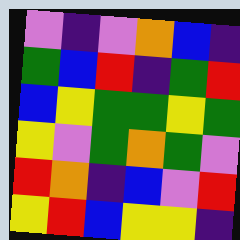[["violet", "indigo", "violet", "orange", "blue", "indigo"], ["green", "blue", "red", "indigo", "green", "red"], ["blue", "yellow", "green", "green", "yellow", "green"], ["yellow", "violet", "green", "orange", "green", "violet"], ["red", "orange", "indigo", "blue", "violet", "red"], ["yellow", "red", "blue", "yellow", "yellow", "indigo"]]